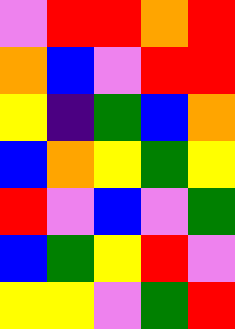[["violet", "red", "red", "orange", "red"], ["orange", "blue", "violet", "red", "red"], ["yellow", "indigo", "green", "blue", "orange"], ["blue", "orange", "yellow", "green", "yellow"], ["red", "violet", "blue", "violet", "green"], ["blue", "green", "yellow", "red", "violet"], ["yellow", "yellow", "violet", "green", "red"]]